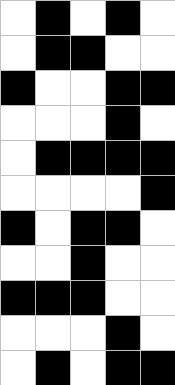[["white", "black", "white", "black", "white"], ["white", "black", "black", "white", "white"], ["black", "white", "white", "black", "black"], ["white", "white", "white", "black", "white"], ["white", "black", "black", "black", "black"], ["white", "white", "white", "white", "black"], ["black", "white", "black", "black", "white"], ["white", "white", "black", "white", "white"], ["black", "black", "black", "white", "white"], ["white", "white", "white", "black", "white"], ["white", "black", "white", "black", "black"]]